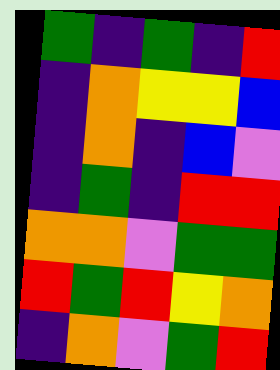[["green", "indigo", "green", "indigo", "red"], ["indigo", "orange", "yellow", "yellow", "blue"], ["indigo", "orange", "indigo", "blue", "violet"], ["indigo", "green", "indigo", "red", "red"], ["orange", "orange", "violet", "green", "green"], ["red", "green", "red", "yellow", "orange"], ["indigo", "orange", "violet", "green", "red"]]